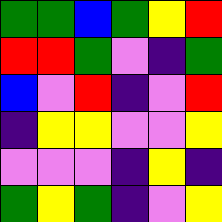[["green", "green", "blue", "green", "yellow", "red"], ["red", "red", "green", "violet", "indigo", "green"], ["blue", "violet", "red", "indigo", "violet", "red"], ["indigo", "yellow", "yellow", "violet", "violet", "yellow"], ["violet", "violet", "violet", "indigo", "yellow", "indigo"], ["green", "yellow", "green", "indigo", "violet", "yellow"]]